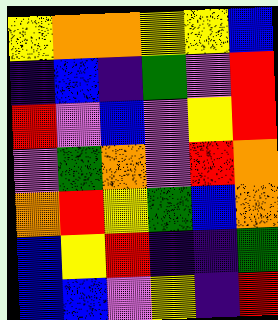[["yellow", "orange", "orange", "yellow", "yellow", "blue"], ["indigo", "blue", "indigo", "green", "violet", "red"], ["red", "violet", "blue", "violet", "yellow", "red"], ["violet", "green", "orange", "violet", "red", "orange"], ["orange", "red", "yellow", "green", "blue", "orange"], ["blue", "yellow", "red", "indigo", "indigo", "green"], ["blue", "blue", "violet", "yellow", "indigo", "red"]]